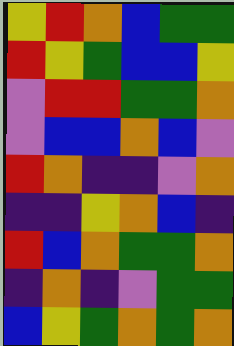[["yellow", "red", "orange", "blue", "green", "green"], ["red", "yellow", "green", "blue", "blue", "yellow"], ["violet", "red", "red", "green", "green", "orange"], ["violet", "blue", "blue", "orange", "blue", "violet"], ["red", "orange", "indigo", "indigo", "violet", "orange"], ["indigo", "indigo", "yellow", "orange", "blue", "indigo"], ["red", "blue", "orange", "green", "green", "orange"], ["indigo", "orange", "indigo", "violet", "green", "green"], ["blue", "yellow", "green", "orange", "green", "orange"]]